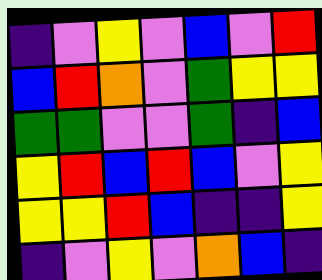[["indigo", "violet", "yellow", "violet", "blue", "violet", "red"], ["blue", "red", "orange", "violet", "green", "yellow", "yellow"], ["green", "green", "violet", "violet", "green", "indigo", "blue"], ["yellow", "red", "blue", "red", "blue", "violet", "yellow"], ["yellow", "yellow", "red", "blue", "indigo", "indigo", "yellow"], ["indigo", "violet", "yellow", "violet", "orange", "blue", "indigo"]]